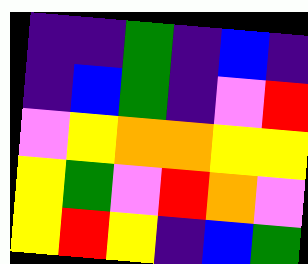[["indigo", "indigo", "green", "indigo", "blue", "indigo"], ["indigo", "blue", "green", "indigo", "violet", "red"], ["violet", "yellow", "orange", "orange", "yellow", "yellow"], ["yellow", "green", "violet", "red", "orange", "violet"], ["yellow", "red", "yellow", "indigo", "blue", "green"]]